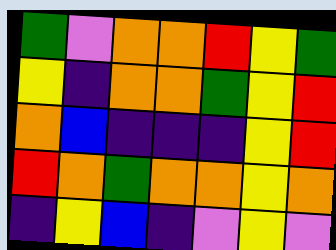[["green", "violet", "orange", "orange", "red", "yellow", "green"], ["yellow", "indigo", "orange", "orange", "green", "yellow", "red"], ["orange", "blue", "indigo", "indigo", "indigo", "yellow", "red"], ["red", "orange", "green", "orange", "orange", "yellow", "orange"], ["indigo", "yellow", "blue", "indigo", "violet", "yellow", "violet"]]